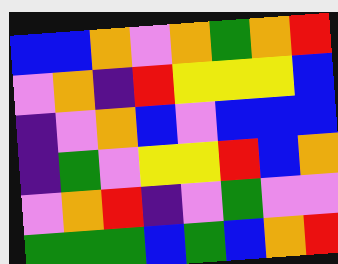[["blue", "blue", "orange", "violet", "orange", "green", "orange", "red"], ["violet", "orange", "indigo", "red", "yellow", "yellow", "yellow", "blue"], ["indigo", "violet", "orange", "blue", "violet", "blue", "blue", "blue"], ["indigo", "green", "violet", "yellow", "yellow", "red", "blue", "orange"], ["violet", "orange", "red", "indigo", "violet", "green", "violet", "violet"], ["green", "green", "green", "blue", "green", "blue", "orange", "red"]]